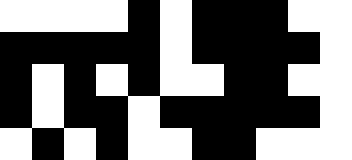[["white", "white", "white", "white", "black", "white", "black", "black", "black", "white", "white"], ["black", "black", "black", "black", "black", "white", "black", "black", "black", "black", "white"], ["black", "white", "black", "white", "black", "white", "white", "black", "black", "white", "white"], ["black", "white", "black", "black", "white", "black", "black", "black", "black", "black", "white"], ["white", "black", "white", "black", "white", "white", "black", "black", "white", "white", "white"]]